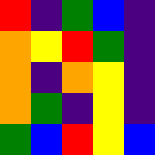[["red", "indigo", "green", "blue", "indigo"], ["orange", "yellow", "red", "green", "indigo"], ["orange", "indigo", "orange", "yellow", "indigo"], ["orange", "green", "indigo", "yellow", "indigo"], ["green", "blue", "red", "yellow", "blue"]]